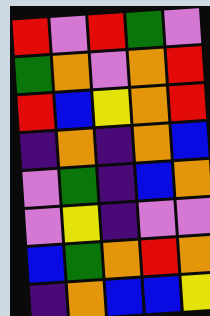[["red", "violet", "red", "green", "violet"], ["green", "orange", "violet", "orange", "red"], ["red", "blue", "yellow", "orange", "red"], ["indigo", "orange", "indigo", "orange", "blue"], ["violet", "green", "indigo", "blue", "orange"], ["violet", "yellow", "indigo", "violet", "violet"], ["blue", "green", "orange", "red", "orange"], ["indigo", "orange", "blue", "blue", "yellow"]]